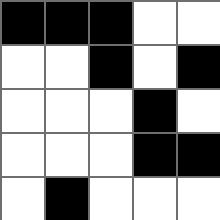[["black", "black", "black", "white", "white"], ["white", "white", "black", "white", "black"], ["white", "white", "white", "black", "white"], ["white", "white", "white", "black", "black"], ["white", "black", "white", "white", "white"]]